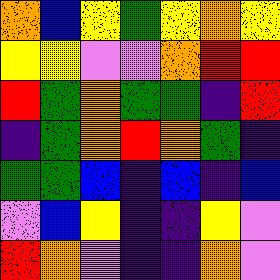[["orange", "blue", "yellow", "green", "yellow", "orange", "yellow"], ["yellow", "yellow", "violet", "violet", "orange", "red", "red"], ["red", "green", "orange", "green", "green", "indigo", "red"], ["indigo", "green", "orange", "red", "orange", "green", "indigo"], ["green", "green", "blue", "indigo", "blue", "indigo", "blue"], ["violet", "blue", "yellow", "indigo", "indigo", "yellow", "violet"], ["red", "orange", "violet", "indigo", "indigo", "orange", "violet"]]